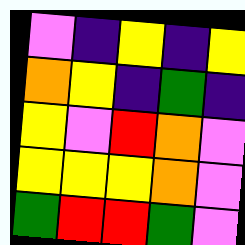[["violet", "indigo", "yellow", "indigo", "yellow"], ["orange", "yellow", "indigo", "green", "indigo"], ["yellow", "violet", "red", "orange", "violet"], ["yellow", "yellow", "yellow", "orange", "violet"], ["green", "red", "red", "green", "violet"]]